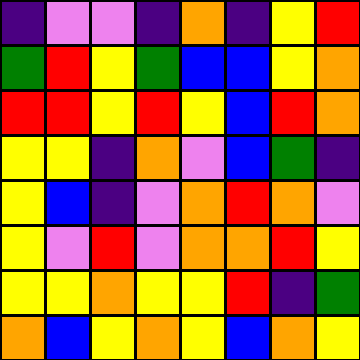[["indigo", "violet", "violet", "indigo", "orange", "indigo", "yellow", "red"], ["green", "red", "yellow", "green", "blue", "blue", "yellow", "orange"], ["red", "red", "yellow", "red", "yellow", "blue", "red", "orange"], ["yellow", "yellow", "indigo", "orange", "violet", "blue", "green", "indigo"], ["yellow", "blue", "indigo", "violet", "orange", "red", "orange", "violet"], ["yellow", "violet", "red", "violet", "orange", "orange", "red", "yellow"], ["yellow", "yellow", "orange", "yellow", "yellow", "red", "indigo", "green"], ["orange", "blue", "yellow", "orange", "yellow", "blue", "orange", "yellow"]]